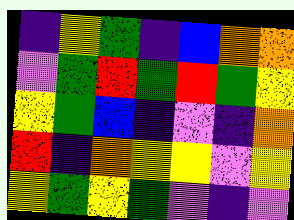[["indigo", "yellow", "green", "indigo", "blue", "orange", "orange"], ["violet", "green", "red", "green", "red", "green", "yellow"], ["yellow", "green", "blue", "indigo", "violet", "indigo", "orange"], ["red", "indigo", "orange", "yellow", "yellow", "violet", "yellow"], ["yellow", "green", "yellow", "green", "violet", "indigo", "violet"]]